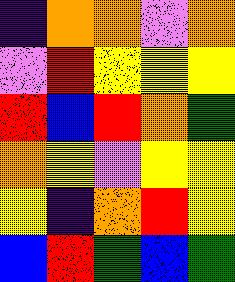[["indigo", "orange", "orange", "violet", "orange"], ["violet", "red", "yellow", "yellow", "yellow"], ["red", "blue", "red", "orange", "green"], ["orange", "yellow", "violet", "yellow", "yellow"], ["yellow", "indigo", "orange", "red", "yellow"], ["blue", "red", "green", "blue", "green"]]